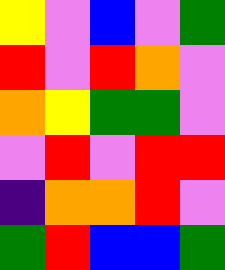[["yellow", "violet", "blue", "violet", "green"], ["red", "violet", "red", "orange", "violet"], ["orange", "yellow", "green", "green", "violet"], ["violet", "red", "violet", "red", "red"], ["indigo", "orange", "orange", "red", "violet"], ["green", "red", "blue", "blue", "green"]]